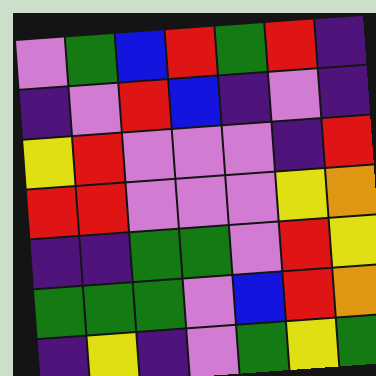[["violet", "green", "blue", "red", "green", "red", "indigo"], ["indigo", "violet", "red", "blue", "indigo", "violet", "indigo"], ["yellow", "red", "violet", "violet", "violet", "indigo", "red"], ["red", "red", "violet", "violet", "violet", "yellow", "orange"], ["indigo", "indigo", "green", "green", "violet", "red", "yellow"], ["green", "green", "green", "violet", "blue", "red", "orange"], ["indigo", "yellow", "indigo", "violet", "green", "yellow", "green"]]